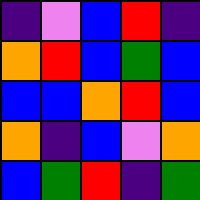[["indigo", "violet", "blue", "red", "indigo"], ["orange", "red", "blue", "green", "blue"], ["blue", "blue", "orange", "red", "blue"], ["orange", "indigo", "blue", "violet", "orange"], ["blue", "green", "red", "indigo", "green"]]